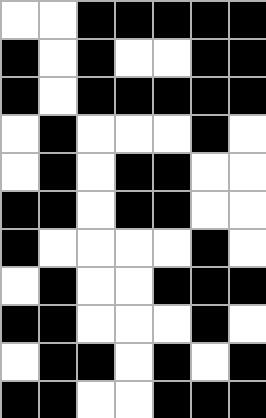[["white", "white", "black", "black", "black", "black", "black"], ["black", "white", "black", "white", "white", "black", "black"], ["black", "white", "black", "black", "black", "black", "black"], ["white", "black", "white", "white", "white", "black", "white"], ["white", "black", "white", "black", "black", "white", "white"], ["black", "black", "white", "black", "black", "white", "white"], ["black", "white", "white", "white", "white", "black", "white"], ["white", "black", "white", "white", "black", "black", "black"], ["black", "black", "white", "white", "white", "black", "white"], ["white", "black", "black", "white", "black", "white", "black"], ["black", "black", "white", "white", "black", "black", "black"]]